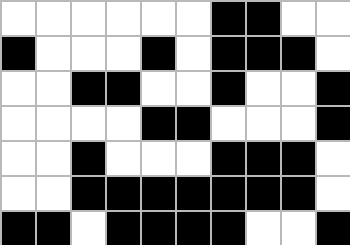[["white", "white", "white", "white", "white", "white", "black", "black", "white", "white"], ["black", "white", "white", "white", "black", "white", "black", "black", "black", "white"], ["white", "white", "black", "black", "white", "white", "black", "white", "white", "black"], ["white", "white", "white", "white", "black", "black", "white", "white", "white", "black"], ["white", "white", "black", "white", "white", "white", "black", "black", "black", "white"], ["white", "white", "black", "black", "black", "black", "black", "black", "black", "white"], ["black", "black", "white", "black", "black", "black", "black", "white", "white", "black"]]